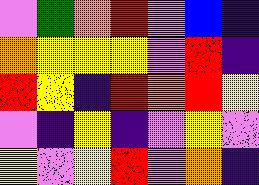[["violet", "green", "orange", "red", "violet", "blue", "indigo"], ["orange", "yellow", "yellow", "yellow", "violet", "red", "indigo"], ["red", "yellow", "indigo", "red", "orange", "red", "yellow"], ["violet", "indigo", "yellow", "indigo", "violet", "yellow", "violet"], ["yellow", "violet", "yellow", "red", "violet", "orange", "indigo"]]